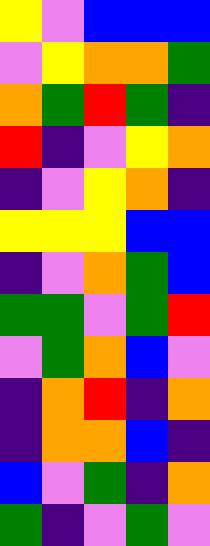[["yellow", "violet", "blue", "blue", "blue"], ["violet", "yellow", "orange", "orange", "green"], ["orange", "green", "red", "green", "indigo"], ["red", "indigo", "violet", "yellow", "orange"], ["indigo", "violet", "yellow", "orange", "indigo"], ["yellow", "yellow", "yellow", "blue", "blue"], ["indigo", "violet", "orange", "green", "blue"], ["green", "green", "violet", "green", "red"], ["violet", "green", "orange", "blue", "violet"], ["indigo", "orange", "red", "indigo", "orange"], ["indigo", "orange", "orange", "blue", "indigo"], ["blue", "violet", "green", "indigo", "orange"], ["green", "indigo", "violet", "green", "violet"]]